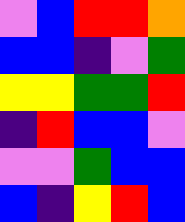[["violet", "blue", "red", "red", "orange"], ["blue", "blue", "indigo", "violet", "green"], ["yellow", "yellow", "green", "green", "red"], ["indigo", "red", "blue", "blue", "violet"], ["violet", "violet", "green", "blue", "blue"], ["blue", "indigo", "yellow", "red", "blue"]]